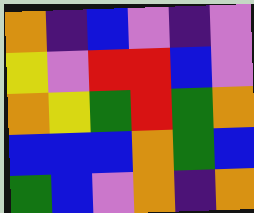[["orange", "indigo", "blue", "violet", "indigo", "violet"], ["yellow", "violet", "red", "red", "blue", "violet"], ["orange", "yellow", "green", "red", "green", "orange"], ["blue", "blue", "blue", "orange", "green", "blue"], ["green", "blue", "violet", "orange", "indigo", "orange"]]